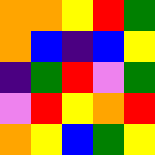[["orange", "orange", "yellow", "red", "green"], ["orange", "blue", "indigo", "blue", "yellow"], ["indigo", "green", "red", "violet", "green"], ["violet", "red", "yellow", "orange", "red"], ["orange", "yellow", "blue", "green", "yellow"]]